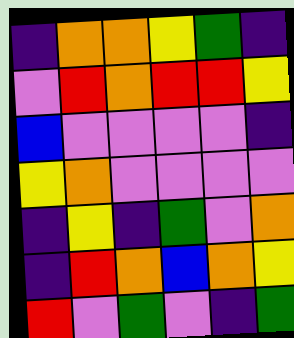[["indigo", "orange", "orange", "yellow", "green", "indigo"], ["violet", "red", "orange", "red", "red", "yellow"], ["blue", "violet", "violet", "violet", "violet", "indigo"], ["yellow", "orange", "violet", "violet", "violet", "violet"], ["indigo", "yellow", "indigo", "green", "violet", "orange"], ["indigo", "red", "orange", "blue", "orange", "yellow"], ["red", "violet", "green", "violet", "indigo", "green"]]